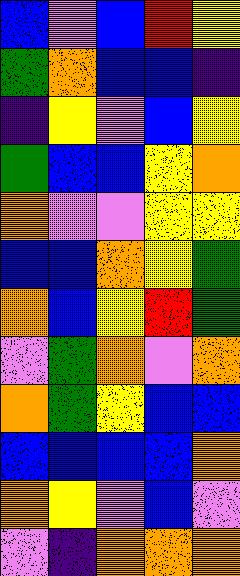[["blue", "violet", "blue", "red", "yellow"], ["green", "orange", "blue", "blue", "indigo"], ["indigo", "yellow", "violet", "blue", "yellow"], ["green", "blue", "blue", "yellow", "orange"], ["orange", "violet", "violet", "yellow", "yellow"], ["blue", "blue", "orange", "yellow", "green"], ["orange", "blue", "yellow", "red", "green"], ["violet", "green", "orange", "violet", "orange"], ["orange", "green", "yellow", "blue", "blue"], ["blue", "blue", "blue", "blue", "orange"], ["orange", "yellow", "violet", "blue", "violet"], ["violet", "indigo", "orange", "orange", "orange"]]